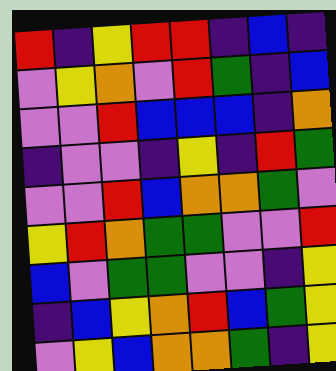[["red", "indigo", "yellow", "red", "red", "indigo", "blue", "indigo"], ["violet", "yellow", "orange", "violet", "red", "green", "indigo", "blue"], ["violet", "violet", "red", "blue", "blue", "blue", "indigo", "orange"], ["indigo", "violet", "violet", "indigo", "yellow", "indigo", "red", "green"], ["violet", "violet", "red", "blue", "orange", "orange", "green", "violet"], ["yellow", "red", "orange", "green", "green", "violet", "violet", "red"], ["blue", "violet", "green", "green", "violet", "violet", "indigo", "yellow"], ["indigo", "blue", "yellow", "orange", "red", "blue", "green", "yellow"], ["violet", "yellow", "blue", "orange", "orange", "green", "indigo", "yellow"]]